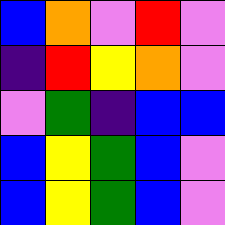[["blue", "orange", "violet", "red", "violet"], ["indigo", "red", "yellow", "orange", "violet"], ["violet", "green", "indigo", "blue", "blue"], ["blue", "yellow", "green", "blue", "violet"], ["blue", "yellow", "green", "blue", "violet"]]